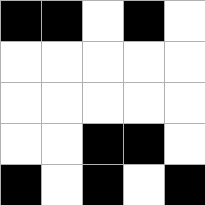[["black", "black", "white", "black", "white"], ["white", "white", "white", "white", "white"], ["white", "white", "white", "white", "white"], ["white", "white", "black", "black", "white"], ["black", "white", "black", "white", "black"]]